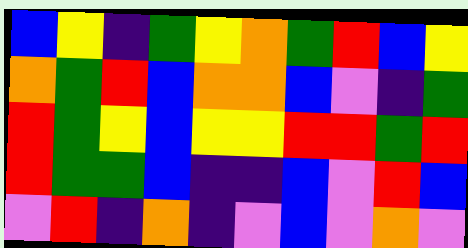[["blue", "yellow", "indigo", "green", "yellow", "orange", "green", "red", "blue", "yellow"], ["orange", "green", "red", "blue", "orange", "orange", "blue", "violet", "indigo", "green"], ["red", "green", "yellow", "blue", "yellow", "yellow", "red", "red", "green", "red"], ["red", "green", "green", "blue", "indigo", "indigo", "blue", "violet", "red", "blue"], ["violet", "red", "indigo", "orange", "indigo", "violet", "blue", "violet", "orange", "violet"]]